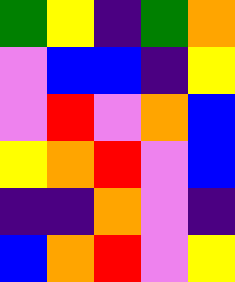[["green", "yellow", "indigo", "green", "orange"], ["violet", "blue", "blue", "indigo", "yellow"], ["violet", "red", "violet", "orange", "blue"], ["yellow", "orange", "red", "violet", "blue"], ["indigo", "indigo", "orange", "violet", "indigo"], ["blue", "orange", "red", "violet", "yellow"]]